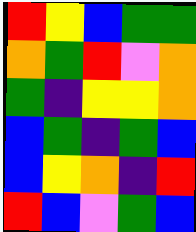[["red", "yellow", "blue", "green", "green"], ["orange", "green", "red", "violet", "orange"], ["green", "indigo", "yellow", "yellow", "orange"], ["blue", "green", "indigo", "green", "blue"], ["blue", "yellow", "orange", "indigo", "red"], ["red", "blue", "violet", "green", "blue"]]